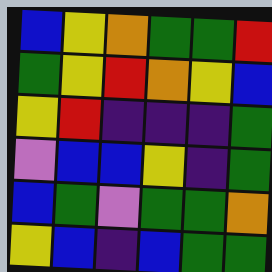[["blue", "yellow", "orange", "green", "green", "red"], ["green", "yellow", "red", "orange", "yellow", "blue"], ["yellow", "red", "indigo", "indigo", "indigo", "green"], ["violet", "blue", "blue", "yellow", "indigo", "green"], ["blue", "green", "violet", "green", "green", "orange"], ["yellow", "blue", "indigo", "blue", "green", "green"]]